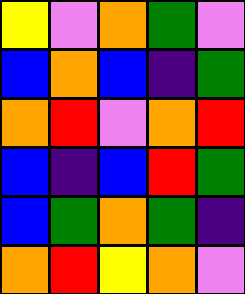[["yellow", "violet", "orange", "green", "violet"], ["blue", "orange", "blue", "indigo", "green"], ["orange", "red", "violet", "orange", "red"], ["blue", "indigo", "blue", "red", "green"], ["blue", "green", "orange", "green", "indigo"], ["orange", "red", "yellow", "orange", "violet"]]